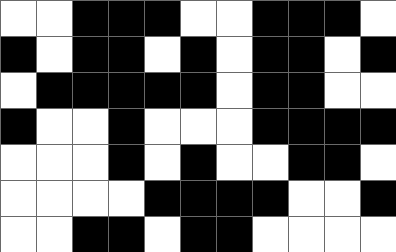[["white", "white", "black", "black", "black", "white", "white", "black", "black", "black", "white"], ["black", "white", "black", "black", "white", "black", "white", "black", "black", "white", "black"], ["white", "black", "black", "black", "black", "black", "white", "black", "black", "white", "white"], ["black", "white", "white", "black", "white", "white", "white", "black", "black", "black", "black"], ["white", "white", "white", "black", "white", "black", "white", "white", "black", "black", "white"], ["white", "white", "white", "white", "black", "black", "black", "black", "white", "white", "black"], ["white", "white", "black", "black", "white", "black", "black", "white", "white", "white", "white"]]